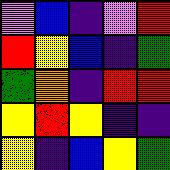[["violet", "blue", "indigo", "violet", "red"], ["red", "yellow", "blue", "indigo", "green"], ["green", "orange", "indigo", "red", "red"], ["yellow", "red", "yellow", "indigo", "indigo"], ["yellow", "indigo", "blue", "yellow", "green"]]